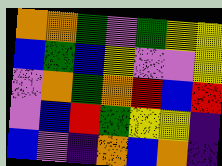[["orange", "orange", "green", "violet", "green", "yellow", "yellow"], ["blue", "green", "blue", "yellow", "violet", "violet", "yellow"], ["violet", "orange", "green", "orange", "red", "blue", "red"], ["violet", "blue", "red", "green", "yellow", "yellow", "indigo"], ["blue", "violet", "indigo", "orange", "blue", "orange", "indigo"]]